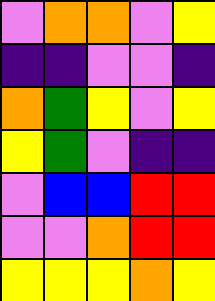[["violet", "orange", "orange", "violet", "yellow"], ["indigo", "indigo", "violet", "violet", "indigo"], ["orange", "green", "yellow", "violet", "yellow"], ["yellow", "green", "violet", "indigo", "indigo"], ["violet", "blue", "blue", "red", "red"], ["violet", "violet", "orange", "red", "red"], ["yellow", "yellow", "yellow", "orange", "yellow"]]